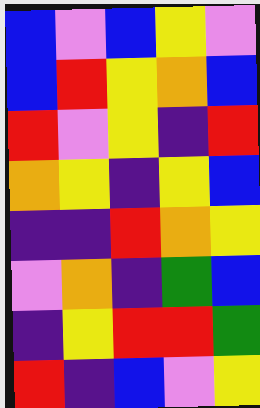[["blue", "violet", "blue", "yellow", "violet"], ["blue", "red", "yellow", "orange", "blue"], ["red", "violet", "yellow", "indigo", "red"], ["orange", "yellow", "indigo", "yellow", "blue"], ["indigo", "indigo", "red", "orange", "yellow"], ["violet", "orange", "indigo", "green", "blue"], ["indigo", "yellow", "red", "red", "green"], ["red", "indigo", "blue", "violet", "yellow"]]